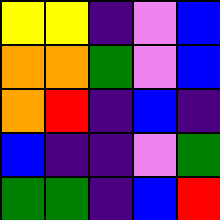[["yellow", "yellow", "indigo", "violet", "blue"], ["orange", "orange", "green", "violet", "blue"], ["orange", "red", "indigo", "blue", "indigo"], ["blue", "indigo", "indigo", "violet", "green"], ["green", "green", "indigo", "blue", "red"]]